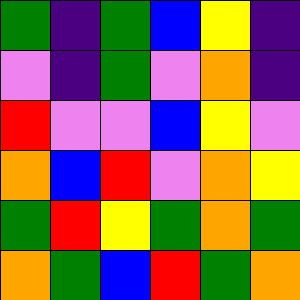[["green", "indigo", "green", "blue", "yellow", "indigo"], ["violet", "indigo", "green", "violet", "orange", "indigo"], ["red", "violet", "violet", "blue", "yellow", "violet"], ["orange", "blue", "red", "violet", "orange", "yellow"], ["green", "red", "yellow", "green", "orange", "green"], ["orange", "green", "blue", "red", "green", "orange"]]